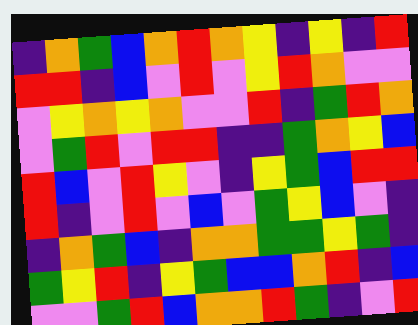[["indigo", "orange", "green", "blue", "orange", "red", "orange", "yellow", "indigo", "yellow", "indigo", "red"], ["red", "red", "indigo", "blue", "violet", "red", "violet", "yellow", "red", "orange", "violet", "violet"], ["violet", "yellow", "orange", "yellow", "orange", "violet", "violet", "red", "indigo", "green", "red", "orange"], ["violet", "green", "red", "violet", "red", "red", "indigo", "indigo", "green", "orange", "yellow", "blue"], ["red", "blue", "violet", "red", "yellow", "violet", "indigo", "yellow", "green", "blue", "red", "red"], ["red", "indigo", "violet", "red", "violet", "blue", "violet", "green", "yellow", "blue", "violet", "indigo"], ["indigo", "orange", "green", "blue", "indigo", "orange", "orange", "green", "green", "yellow", "green", "indigo"], ["green", "yellow", "red", "indigo", "yellow", "green", "blue", "blue", "orange", "red", "indigo", "blue"], ["violet", "violet", "green", "red", "blue", "orange", "orange", "red", "green", "indigo", "violet", "red"]]